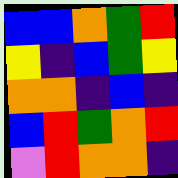[["blue", "blue", "orange", "green", "red"], ["yellow", "indigo", "blue", "green", "yellow"], ["orange", "orange", "indigo", "blue", "indigo"], ["blue", "red", "green", "orange", "red"], ["violet", "red", "orange", "orange", "indigo"]]